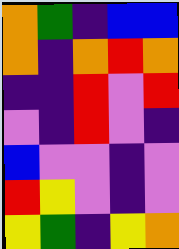[["orange", "green", "indigo", "blue", "blue"], ["orange", "indigo", "orange", "red", "orange"], ["indigo", "indigo", "red", "violet", "red"], ["violet", "indigo", "red", "violet", "indigo"], ["blue", "violet", "violet", "indigo", "violet"], ["red", "yellow", "violet", "indigo", "violet"], ["yellow", "green", "indigo", "yellow", "orange"]]